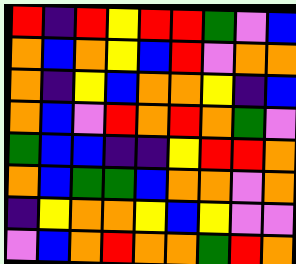[["red", "indigo", "red", "yellow", "red", "red", "green", "violet", "blue"], ["orange", "blue", "orange", "yellow", "blue", "red", "violet", "orange", "orange"], ["orange", "indigo", "yellow", "blue", "orange", "orange", "yellow", "indigo", "blue"], ["orange", "blue", "violet", "red", "orange", "red", "orange", "green", "violet"], ["green", "blue", "blue", "indigo", "indigo", "yellow", "red", "red", "orange"], ["orange", "blue", "green", "green", "blue", "orange", "orange", "violet", "orange"], ["indigo", "yellow", "orange", "orange", "yellow", "blue", "yellow", "violet", "violet"], ["violet", "blue", "orange", "red", "orange", "orange", "green", "red", "orange"]]